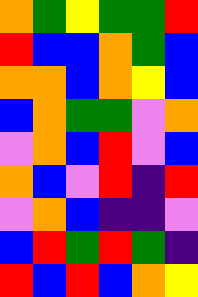[["orange", "green", "yellow", "green", "green", "red"], ["red", "blue", "blue", "orange", "green", "blue"], ["orange", "orange", "blue", "orange", "yellow", "blue"], ["blue", "orange", "green", "green", "violet", "orange"], ["violet", "orange", "blue", "red", "violet", "blue"], ["orange", "blue", "violet", "red", "indigo", "red"], ["violet", "orange", "blue", "indigo", "indigo", "violet"], ["blue", "red", "green", "red", "green", "indigo"], ["red", "blue", "red", "blue", "orange", "yellow"]]